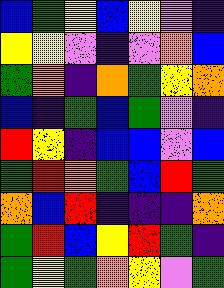[["blue", "green", "yellow", "blue", "yellow", "violet", "indigo"], ["yellow", "yellow", "violet", "indigo", "violet", "orange", "blue"], ["green", "orange", "indigo", "orange", "green", "yellow", "orange"], ["blue", "indigo", "green", "blue", "green", "violet", "indigo"], ["red", "yellow", "indigo", "blue", "blue", "violet", "blue"], ["green", "red", "orange", "green", "blue", "red", "green"], ["orange", "blue", "red", "indigo", "indigo", "indigo", "orange"], ["green", "red", "blue", "yellow", "red", "green", "indigo"], ["green", "yellow", "green", "orange", "yellow", "violet", "green"]]